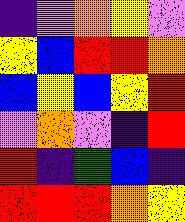[["indigo", "violet", "orange", "yellow", "violet"], ["yellow", "blue", "red", "red", "orange"], ["blue", "yellow", "blue", "yellow", "red"], ["violet", "orange", "violet", "indigo", "red"], ["red", "indigo", "green", "blue", "indigo"], ["red", "red", "red", "orange", "yellow"]]